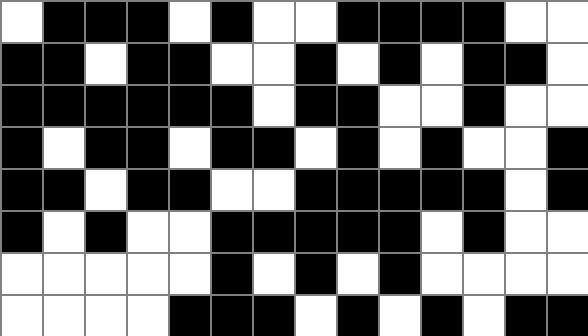[["white", "black", "black", "black", "white", "black", "white", "white", "black", "black", "black", "black", "white", "white"], ["black", "black", "white", "black", "black", "white", "white", "black", "white", "black", "white", "black", "black", "white"], ["black", "black", "black", "black", "black", "black", "white", "black", "black", "white", "white", "black", "white", "white"], ["black", "white", "black", "black", "white", "black", "black", "white", "black", "white", "black", "white", "white", "black"], ["black", "black", "white", "black", "black", "white", "white", "black", "black", "black", "black", "black", "white", "black"], ["black", "white", "black", "white", "white", "black", "black", "black", "black", "black", "white", "black", "white", "white"], ["white", "white", "white", "white", "white", "black", "white", "black", "white", "black", "white", "white", "white", "white"], ["white", "white", "white", "white", "black", "black", "black", "white", "black", "white", "black", "white", "black", "black"]]